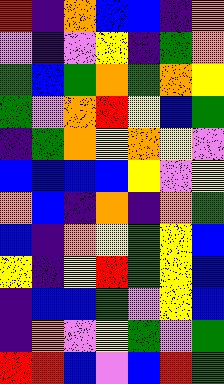[["red", "indigo", "orange", "blue", "blue", "indigo", "orange"], ["violet", "indigo", "violet", "yellow", "indigo", "green", "orange"], ["green", "blue", "green", "orange", "green", "orange", "yellow"], ["green", "violet", "orange", "red", "yellow", "blue", "green"], ["indigo", "green", "orange", "yellow", "orange", "yellow", "violet"], ["blue", "blue", "blue", "blue", "yellow", "violet", "yellow"], ["orange", "blue", "indigo", "orange", "indigo", "orange", "green"], ["blue", "indigo", "orange", "yellow", "green", "yellow", "blue"], ["yellow", "indigo", "yellow", "red", "green", "yellow", "blue"], ["indigo", "blue", "blue", "green", "violet", "yellow", "blue"], ["indigo", "orange", "violet", "yellow", "green", "violet", "green"], ["red", "red", "blue", "violet", "blue", "red", "green"]]